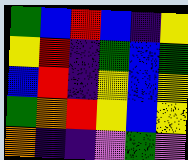[["green", "blue", "red", "blue", "indigo", "yellow"], ["yellow", "red", "indigo", "green", "blue", "green"], ["blue", "red", "indigo", "yellow", "blue", "yellow"], ["green", "orange", "red", "yellow", "blue", "yellow"], ["orange", "indigo", "indigo", "violet", "green", "violet"]]